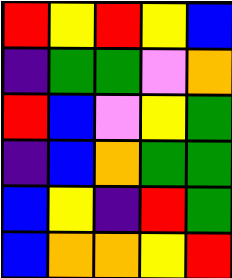[["red", "yellow", "red", "yellow", "blue"], ["indigo", "green", "green", "violet", "orange"], ["red", "blue", "violet", "yellow", "green"], ["indigo", "blue", "orange", "green", "green"], ["blue", "yellow", "indigo", "red", "green"], ["blue", "orange", "orange", "yellow", "red"]]